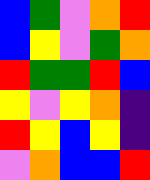[["blue", "green", "violet", "orange", "red"], ["blue", "yellow", "violet", "green", "orange"], ["red", "green", "green", "red", "blue"], ["yellow", "violet", "yellow", "orange", "indigo"], ["red", "yellow", "blue", "yellow", "indigo"], ["violet", "orange", "blue", "blue", "red"]]